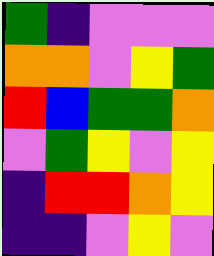[["green", "indigo", "violet", "violet", "violet"], ["orange", "orange", "violet", "yellow", "green"], ["red", "blue", "green", "green", "orange"], ["violet", "green", "yellow", "violet", "yellow"], ["indigo", "red", "red", "orange", "yellow"], ["indigo", "indigo", "violet", "yellow", "violet"]]